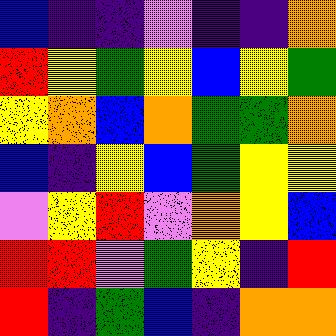[["blue", "indigo", "indigo", "violet", "indigo", "indigo", "orange"], ["red", "yellow", "green", "yellow", "blue", "yellow", "green"], ["yellow", "orange", "blue", "orange", "green", "green", "orange"], ["blue", "indigo", "yellow", "blue", "green", "yellow", "yellow"], ["violet", "yellow", "red", "violet", "orange", "yellow", "blue"], ["red", "red", "violet", "green", "yellow", "indigo", "red"], ["red", "indigo", "green", "blue", "indigo", "orange", "orange"]]